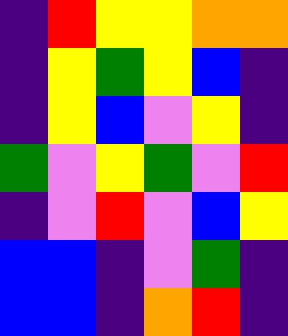[["indigo", "red", "yellow", "yellow", "orange", "orange"], ["indigo", "yellow", "green", "yellow", "blue", "indigo"], ["indigo", "yellow", "blue", "violet", "yellow", "indigo"], ["green", "violet", "yellow", "green", "violet", "red"], ["indigo", "violet", "red", "violet", "blue", "yellow"], ["blue", "blue", "indigo", "violet", "green", "indigo"], ["blue", "blue", "indigo", "orange", "red", "indigo"]]